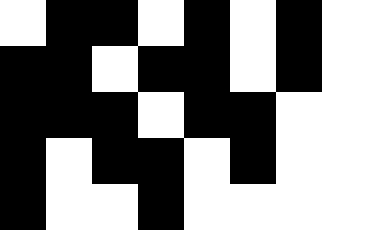[["white", "black", "black", "white", "black", "white", "black", "white"], ["black", "black", "white", "black", "black", "white", "black", "white"], ["black", "black", "black", "white", "black", "black", "white", "white"], ["black", "white", "black", "black", "white", "black", "white", "white"], ["black", "white", "white", "black", "white", "white", "white", "white"]]